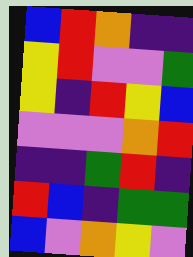[["blue", "red", "orange", "indigo", "indigo"], ["yellow", "red", "violet", "violet", "green"], ["yellow", "indigo", "red", "yellow", "blue"], ["violet", "violet", "violet", "orange", "red"], ["indigo", "indigo", "green", "red", "indigo"], ["red", "blue", "indigo", "green", "green"], ["blue", "violet", "orange", "yellow", "violet"]]